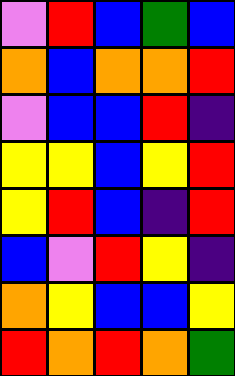[["violet", "red", "blue", "green", "blue"], ["orange", "blue", "orange", "orange", "red"], ["violet", "blue", "blue", "red", "indigo"], ["yellow", "yellow", "blue", "yellow", "red"], ["yellow", "red", "blue", "indigo", "red"], ["blue", "violet", "red", "yellow", "indigo"], ["orange", "yellow", "blue", "blue", "yellow"], ["red", "orange", "red", "orange", "green"]]